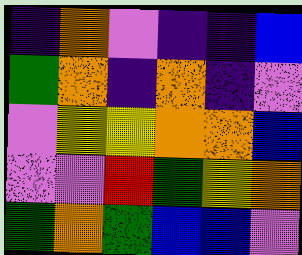[["indigo", "orange", "violet", "indigo", "indigo", "blue"], ["green", "orange", "indigo", "orange", "indigo", "violet"], ["violet", "yellow", "yellow", "orange", "orange", "blue"], ["violet", "violet", "red", "green", "yellow", "orange"], ["green", "orange", "green", "blue", "blue", "violet"]]